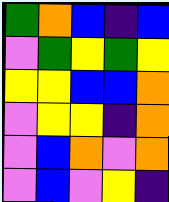[["green", "orange", "blue", "indigo", "blue"], ["violet", "green", "yellow", "green", "yellow"], ["yellow", "yellow", "blue", "blue", "orange"], ["violet", "yellow", "yellow", "indigo", "orange"], ["violet", "blue", "orange", "violet", "orange"], ["violet", "blue", "violet", "yellow", "indigo"]]